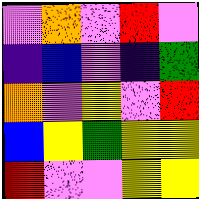[["violet", "orange", "violet", "red", "violet"], ["indigo", "blue", "violet", "indigo", "green"], ["orange", "violet", "yellow", "violet", "red"], ["blue", "yellow", "green", "yellow", "yellow"], ["red", "violet", "violet", "yellow", "yellow"]]